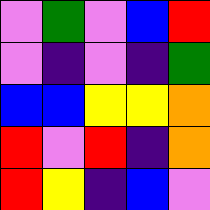[["violet", "green", "violet", "blue", "red"], ["violet", "indigo", "violet", "indigo", "green"], ["blue", "blue", "yellow", "yellow", "orange"], ["red", "violet", "red", "indigo", "orange"], ["red", "yellow", "indigo", "blue", "violet"]]